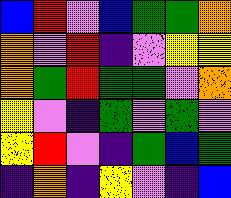[["blue", "red", "violet", "blue", "green", "green", "orange"], ["orange", "violet", "red", "indigo", "violet", "yellow", "yellow"], ["orange", "green", "red", "green", "green", "violet", "orange"], ["yellow", "violet", "indigo", "green", "violet", "green", "violet"], ["yellow", "red", "violet", "indigo", "green", "blue", "green"], ["indigo", "orange", "indigo", "yellow", "violet", "indigo", "blue"]]